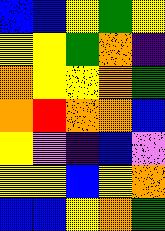[["blue", "blue", "yellow", "green", "yellow"], ["yellow", "yellow", "green", "orange", "indigo"], ["orange", "yellow", "yellow", "orange", "green"], ["orange", "red", "orange", "orange", "blue"], ["yellow", "violet", "indigo", "blue", "violet"], ["yellow", "yellow", "blue", "yellow", "orange"], ["blue", "blue", "yellow", "orange", "green"]]